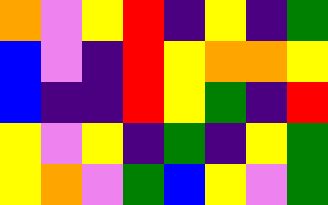[["orange", "violet", "yellow", "red", "indigo", "yellow", "indigo", "green"], ["blue", "violet", "indigo", "red", "yellow", "orange", "orange", "yellow"], ["blue", "indigo", "indigo", "red", "yellow", "green", "indigo", "red"], ["yellow", "violet", "yellow", "indigo", "green", "indigo", "yellow", "green"], ["yellow", "orange", "violet", "green", "blue", "yellow", "violet", "green"]]